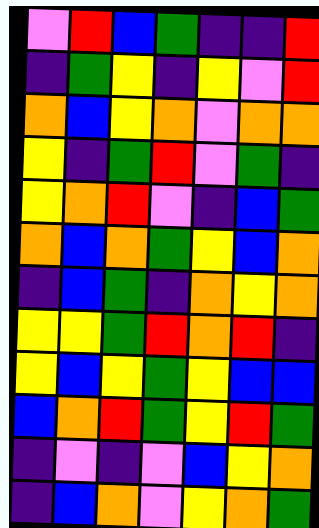[["violet", "red", "blue", "green", "indigo", "indigo", "red"], ["indigo", "green", "yellow", "indigo", "yellow", "violet", "red"], ["orange", "blue", "yellow", "orange", "violet", "orange", "orange"], ["yellow", "indigo", "green", "red", "violet", "green", "indigo"], ["yellow", "orange", "red", "violet", "indigo", "blue", "green"], ["orange", "blue", "orange", "green", "yellow", "blue", "orange"], ["indigo", "blue", "green", "indigo", "orange", "yellow", "orange"], ["yellow", "yellow", "green", "red", "orange", "red", "indigo"], ["yellow", "blue", "yellow", "green", "yellow", "blue", "blue"], ["blue", "orange", "red", "green", "yellow", "red", "green"], ["indigo", "violet", "indigo", "violet", "blue", "yellow", "orange"], ["indigo", "blue", "orange", "violet", "yellow", "orange", "green"]]